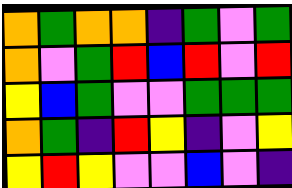[["orange", "green", "orange", "orange", "indigo", "green", "violet", "green"], ["orange", "violet", "green", "red", "blue", "red", "violet", "red"], ["yellow", "blue", "green", "violet", "violet", "green", "green", "green"], ["orange", "green", "indigo", "red", "yellow", "indigo", "violet", "yellow"], ["yellow", "red", "yellow", "violet", "violet", "blue", "violet", "indigo"]]